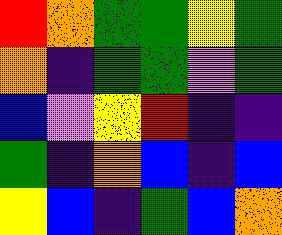[["red", "orange", "green", "green", "yellow", "green"], ["orange", "indigo", "green", "green", "violet", "green"], ["blue", "violet", "yellow", "red", "indigo", "indigo"], ["green", "indigo", "orange", "blue", "indigo", "blue"], ["yellow", "blue", "indigo", "green", "blue", "orange"]]